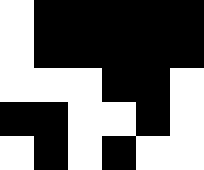[["white", "black", "black", "black", "black", "black"], ["white", "black", "black", "black", "black", "black"], ["white", "white", "white", "black", "black", "white"], ["black", "black", "white", "white", "black", "white"], ["white", "black", "white", "black", "white", "white"]]